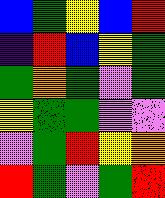[["blue", "green", "yellow", "blue", "red"], ["indigo", "red", "blue", "yellow", "green"], ["green", "orange", "green", "violet", "green"], ["yellow", "green", "green", "violet", "violet"], ["violet", "green", "red", "yellow", "orange"], ["red", "green", "violet", "green", "red"]]